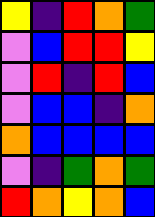[["yellow", "indigo", "red", "orange", "green"], ["violet", "blue", "red", "red", "yellow"], ["violet", "red", "indigo", "red", "blue"], ["violet", "blue", "blue", "indigo", "orange"], ["orange", "blue", "blue", "blue", "blue"], ["violet", "indigo", "green", "orange", "green"], ["red", "orange", "yellow", "orange", "blue"]]